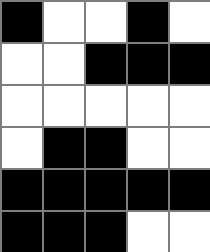[["black", "white", "white", "black", "white"], ["white", "white", "black", "black", "black"], ["white", "white", "white", "white", "white"], ["white", "black", "black", "white", "white"], ["black", "black", "black", "black", "black"], ["black", "black", "black", "white", "white"]]